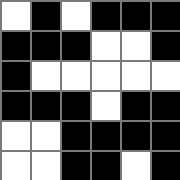[["white", "black", "white", "black", "black", "black"], ["black", "black", "black", "white", "white", "black"], ["black", "white", "white", "white", "white", "white"], ["black", "black", "black", "white", "black", "black"], ["white", "white", "black", "black", "black", "black"], ["white", "white", "black", "black", "white", "black"]]